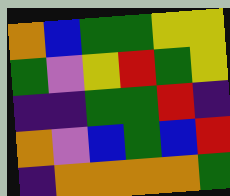[["orange", "blue", "green", "green", "yellow", "yellow"], ["green", "violet", "yellow", "red", "green", "yellow"], ["indigo", "indigo", "green", "green", "red", "indigo"], ["orange", "violet", "blue", "green", "blue", "red"], ["indigo", "orange", "orange", "orange", "orange", "green"]]